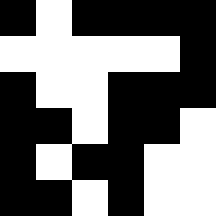[["black", "white", "black", "black", "black", "black"], ["white", "white", "white", "white", "white", "black"], ["black", "white", "white", "black", "black", "black"], ["black", "black", "white", "black", "black", "white"], ["black", "white", "black", "black", "white", "white"], ["black", "black", "white", "black", "white", "white"]]